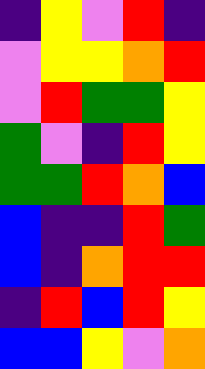[["indigo", "yellow", "violet", "red", "indigo"], ["violet", "yellow", "yellow", "orange", "red"], ["violet", "red", "green", "green", "yellow"], ["green", "violet", "indigo", "red", "yellow"], ["green", "green", "red", "orange", "blue"], ["blue", "indigo", "indigo", "red", "green"], ["blue", "indigo", "orange", "red", "red"], ["indigo", "red", "blue", "red", "yellow"], ["blue", "blue", "yellow", "violet", "orange"]]